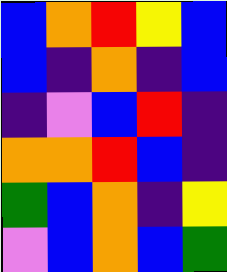[["blue", "orange", "red", "yellow", "blue"], ["blue", "indigo", "orange", "indigo", "blue"], ["indigo", "violet", "blue", "red", "indigo"], ["orange", "orange", "red", "blue", "indigo"], ["green", "blue", "orange", "indigo", "yellow"], ["violet", "blue", "orange", "blue", "green"]]